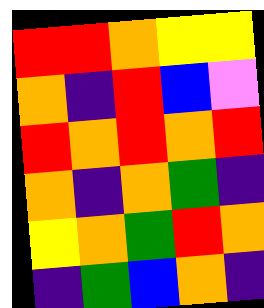[["red", "red", "orange", "yellow", "yellow"], ["orange", "indigo", "red", "blue", "violet"], ["red", "orange", "red", "orange", "red"], ["orange", "indigo", "orange", "green", "indigo"], ["yellow", "orange", "green", "red", "orange"], ["indigo", "green", "blue", "orange", "indigo"]]